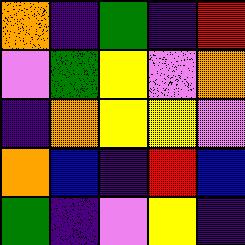[["orange", "indigo", "green", "indigo", "red"], ["violet", "green", "yellow", "violet", "orange"], ["indigo", "orange", "yellow", "yellow", "violet"], ["orange", "blue", "indigo", "red", "blue"], ["green", "indigo", "violet", "yellow", "indigo"]]